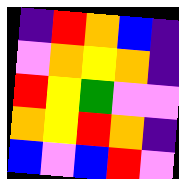[["indigo", "red", "orange", "blue", "indigo"], ["violet", "orange", "yellow", "orange", "indigo"], ["red", "yellow", "green", "violet", "violet"], ["orange", "yellow", "red", "orange", "indigo"], ["blue", "violet", "blue", "red", "violet"]]